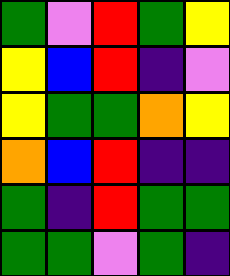[["green", "violet", "red", "green", "yellow"], ["yellow", "blue", "red", "indigo", "violet"], ["yellow", "green", "green", "orange", "yellow"], ["orange", "blue", "red", "indigo", "indigo"], ["green", "indigo", "red", "green", "green"], ["green", "green", "violet", "green", "indigo"]]